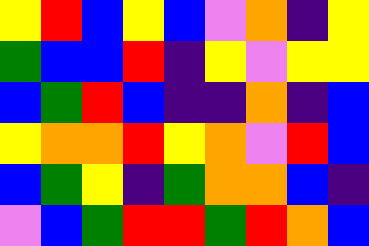[["yellow", "red", "blue", "yellow", "blue", "violet", "orange", "indigo", "yellow"], ["green", "blue", "blue", "red", "indigo", "yellow", "violet", "yellow", "yellow"], ["blue", "green", "red", "blue", "indigo", "indigo", "orange", "indigo", "blue"], ["yellow", "orange", "orange", "red", "yellow", "orange", "violet", "red", "blue"], ["blue", "green", "yellow", "indigo", "green", "orange", "orange", "blue", "indigo"], ["violet", "blue", "green", "red", "red", "green", "red", "orange", "blue"]]